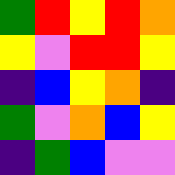[["green", "red", "yellow", "red", "orange"], ["yellow", "violet", "red", "red", "yellow"], ["indigo", "blue", "yellow", "orange", "indigo"], ["green", "violet", "orange", "blue", "yellow"], ["indigo", "green", "blue", "violet", "violet"]]